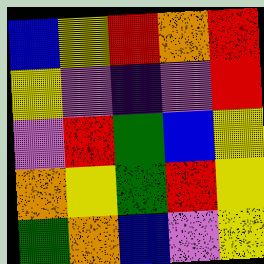[["blue", "yellow", "red", "orange", "red"], ["yellow", "violet", "indigo", "violet", "red"], ["violet", "red", "green", "blue", "yellow"], ["orange", "yellow", "green", "red", "yellow"], ["green", "orange", "blue", "violet", "yellow"]]